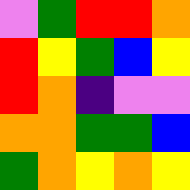[["violet", "green", "red", "red", "orange"], ["red", "yellow", "green", "blue", "yellow"], ["red", "orange", "indigo", "violet", "violet"], ["orange", "orange", "green", "green", "blue"], ["green", "orange", "yellow", "orange", "yellow"]]